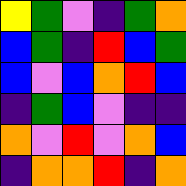[["yellow", "green", "violet", "indigo", "green", "orange"], ["blue", "green", "indigo", "red", "blue", "green"], ["blue", "violet", "blue", "orange", "red", "blue"], ["indigo", "green", "blue", "violet", "indigo", "indigo"], ["orange", "violet", "red", "violet", "orange", "blue"], ["indigo", "orange", "orange", "red", "indigo", "orange"]]